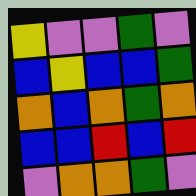[["yellow", "violet", "violet", "green", "violet"], ["blue", "yellow", "blue", "blue", "green"], ["orange", "blue", "orange", "green", "orange"], ["blue", "blue", "red", "blue", "red"], ["violet", "orange", "orange", "green", "violet"]]